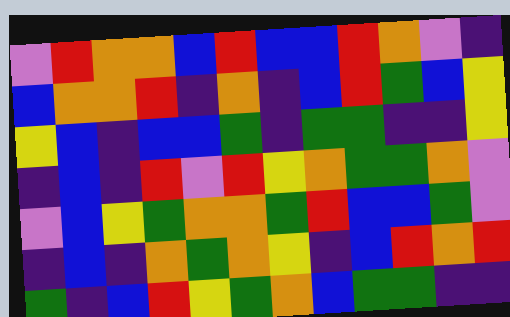[["violet", "red", "orange", "orange", "blue", "red", "blue", "blue", "red", "orange", "violet", "indigo"], ["blue", "orange", "orange", "red", "indigo", "orange", "indigo", "blue", "red", "green", "blue", "yellow"], ["yellow", "blue", "indigo", "blue", "blue", "green", "indigo", "green", "green", "indigo", "indigo", "yellow"], ["indigo", "blue", "indigo", "red", "violet", "red", "yellow", "orange", "green", "green", "orange", "violet"], ["violet", "blue", "yellow", "green", "orange", "orange", "green", "red", "blue", "blue", "green", "violet"], ["indigo", "blue", "indigo", "orange", "green", "orange", "yellow", "indigo", "blue", "red", "orange", "red"], ["green", "indigo", "blue", "red", "yellow", "green", "orange", "blue", "green", "green", "indigo", "indigo"]]